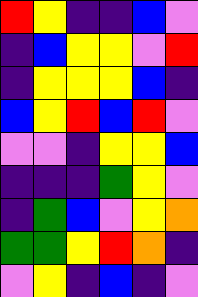[["red", "yellow", "indigo", "indigo", "blue", "violet"], ["indigo", "blue", "yellow", "yellow", "violet", "red"], ["indigo", "yellow", "yellow", "yellow", "blue", "indigo"], ["blue", "yellow", "red", "blue", "red", "violet"], ["violet", "violet", "indigo", "yellow", "yellow", "blue"], ["indigo", "indigo", "indigo", "green", "yellow", "violet"], ["indigo", "green", "blue", "violet", "yellow", "orange"], ["green", "green", "yellow", "red", "orange", "indigo"], ["violet", "yellow", "indigo", "blue", "indigo", "violet"]]